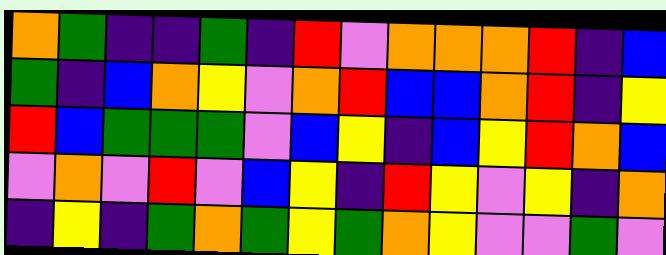[["orange", "green", "indigo", "indigo", "green", "indigo", "red", "violet", "orange", "orange", "orange", "red", "indigo", "blue"], ["green", "indigo", "blue", "orange", "yellow", "violet", "orange", "red", "blue", "blue", "orange", "red", "indigo", "yellow"], ["red", "blue", "green", "green", "green", "violet", "blue", "yellow", "indigo", "blue", "yellow", "red", "orange", "blue"], ["violet", "orange", "violet", "red", "violet", "blue", "yellow", "indigo", "red", "yellow", "violet", "yellow", "indigo", "orange"], ["indigo", "yellow", "indigo", "green", "orange", "green", "yellow", "green", "orange", "yellow", "violet", "violet", "green", "violet"]]